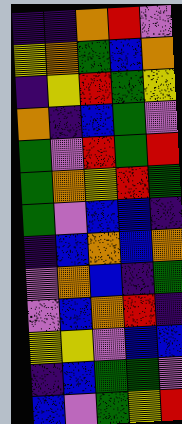[["indigo", "indigo", "orange", "red", "violet"], ["yellow", "orange", "green", "blue", "orange"], ["indigo", "yellow", "red", "green", "yellow"], ["orange", "indigo", "blue", "green", "violet"], ["green", "violet", "red", "green", "red"], ["green", "orange", "yellow", "red", "green"], ["green", "violet", "blue", "blue", "indigo"], ["indigo", "blue", "orange", "blue", "orange"], ["violet", "orange", "blue", "indigo", "green"], ["violet", "blue", "orange", "red", "indigo"], ["yellow", "yellow", "violet", "blue", "blue"], ["indigo", "blue", "green", "green", "violet"], ["blue", "violet", "green", "yellow", "red"]]